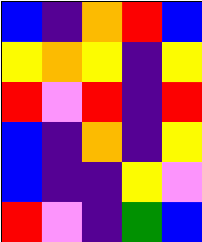[["blue", "indigo", "orange", "red", "blue"], ["yellow", "orange", "yellow", "indigo", "yellow"], ["red", "violet", "red", "indigo", "red"], ["blue", "indigo", "orange", "indigo", "yellow"], ["blue", "indigo", "indigo", "yellow", "violet"], ["red", "violet", "indigo", "green", "blue"]]